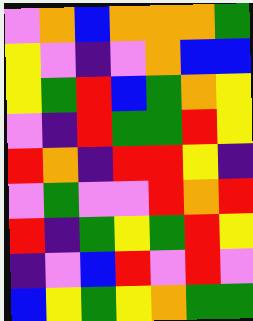[["violet", "orange", "blue", "orange", "orange", "orange", "green"], ["yellow", "violet", "indigo", "violet", "orange", "blue", "blue"], ["yellow", "green", "red", "blue", "green", "orange", "yellow"], ["violet", "indigo", "red", "green", "green", "red", "yellow"], ["red", "orange", "indigo", "red", "red", "yellow", "indigo"], ["violet", "green", "violet", "violet", "red", "orange", "red"], ["red", "indigo", "green", "yellow", "green", "red", "yellow"], ["indigo", "violet", "blue", "red", "violet", "red", "violet"], ["blue", "yellow", "green", "yellow", "orange", "green", "green"]]